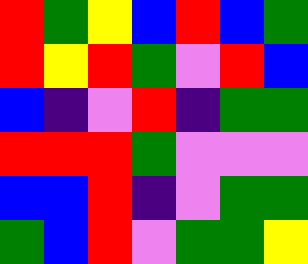[["red", "green", "yellow", "blue", "red", "blue", "green"], ["red", "yellow", "red", "green", "violet", "red", "blue"], ["blue", "indigo", "violet", "red", "indigo", "green", "green"], ["red", "red", "red", "green", "violet", "violet", "violet"], ["blue", "blue", "red", "indigo", "violet", "green", "green"], ["green", "blue", "red", "violet", "green", "green", "yellow"]]